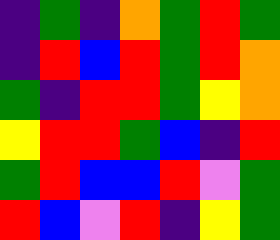[["indigo", "green", "indigo", "orange", "green", "red", "green"], ["indigo", "red", "blue", "red", "green", "red", "orange"], ["green", "indigo", "red", "red", "green", "yellow", "orange"], ["yellow", "red", "red", "green", "blue", "indigo", "red"], ["green", "red", "blue", "blue", "red", "violet", "green"], ["red", "blue", "violet", "red", "indigo", "yellow", "green"]]